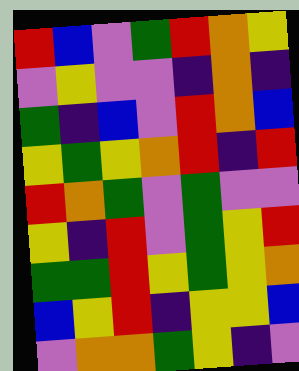[["red", "blue", "violet", "green", "red", "orange", "yellow"], ["violet", "yellow", "violet", "violet", "indigo", "orange", "indigo"], ["green", "indigo", "blue", "violet", "red", "orange", "blue"], ["yellow", "green", "yellow", "orange", "red", "indigo", "red"], ["red", "orange", "green", "violet", "green", "violet", "violet"], ["yellow", "indigo", "red", "violet", "green", "yellow", "red"], ["green", "green", "red", "yellow", "green", "yellow", "orange"], ["blue", "yellow", "red", "indigo", "yellow", "yellow", "blue"], ["violet", "orange", "orange", "green", "yellow", "indigo", "violet"]]